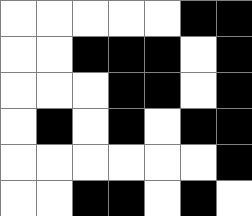[["white", "white", "white", "white", "white", "black", "black"], ["white", "white", "black", "black", "black", "white", "black"], ["white", "white", "white", "black", "black", "white", "black"], ["white", "black", "white", "black", "white", "black", "black"], ["white", "white", "white", "white", "white", "white", "black"], ["white", "white", "black", "black", "white", "black", "white"]]